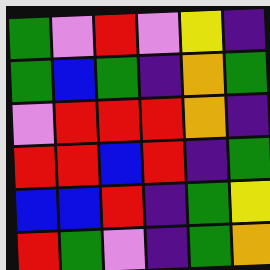[["green", "violet", "red", "violet", "yellow", "indigo"], ["green", "blue", "green", "indigo", "orange", "green"], ["violet", "red", "red", "red", "orange", "indigo"], ["red", "red", "blue", "red", "indigo", "green"], ["blue", "blue", "red", "indigo", "green", "yellow"], ["red", "green", "violet", "indigo", "green", "orange"]]